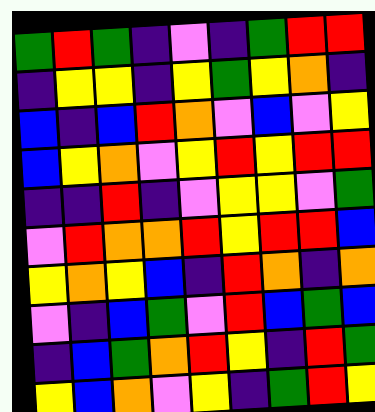[["green", "red", "green", "indigo", "violet", "indigo", "green", "red", "red"], ["indigo", "yellow", "yellow", "indigo", "yellow", "green", "yellow", "orange", "indigo"], ["blue", "indigo", "blue", "red", "orange", "violet", "blue", "violet", "yellow"], ["blue", "yellow", "orange", "violet", "yellow", "red", "yellow", "red", "red"], ["indigo", "indigo", "red", "indigo", "violet", "yellow", "yellow", "violet", "green"], ["violet", "red", "orange", "orange", "red", "yellow", "red", "red", "blue"], ["yellow", "orange", "yellow", "blue", "indigo", "red", "orange", "indigo", "orange"], ["violet", "indigo", "blue", "green", "violet", "red", "blue", "green", "blue"], ["indigo", "blue", "green", "orange", "red", "yellow", "indigo", "red", "green"], ["yellow", "blue", "orange", "violet", "yellow", "indigo", "green", "red", "yellow"]]